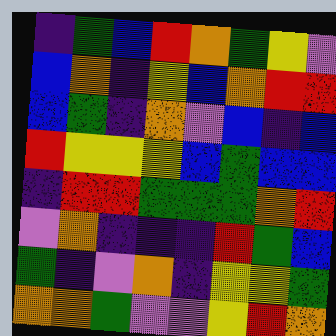[["indigo", "green", "blue", "red", "orange", "green", "yellow", "violet"], ["blue", "orange", "indigo", "yellow", "blue", "orange", "red", "red"], ["blue", "green", "indigo", "orange", "violet", "blue", "indigo", "blue"], ["red", "yellow", "yellow", "yellow", "blue", "green", "blue", "blue"], ["indigo", "red", "red", "green", "green", "green", "orange", "red"], ["violet", "orange", "indigo", "indigo", "indigo", "red", "green", "blue"], ["green", "indigo", "violet", "orange", "indigo", "yellow", "yellow", "green"], ["orange", "orange", "green", "violet", "violet", "yellow", "red", "orange"]]